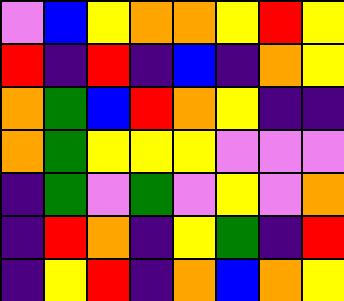[["violet", "blue", "yellow", "orange", "orange", "yellow", "red", "yellow"], ["red", "indigo", "red", "indigo", "blue", "indigo", "orange", "yellow"], ["orange", "green", "blue", "red", "orange", "yellow", "indigo", "indigo"], ["orange", "green", "yellow", "yellow", "yellow", "violet", "violet", "violet"], ["indigo", "green", "violet", "green", "violet", "yellow", "violet", "orange"], ["indigo", "red", "orange", "indigo", "yellow", "green", "indigo", "red"], ["indigo", "yellow", "red", "indigo", "orange", "blue", "orange", "yellow"]]